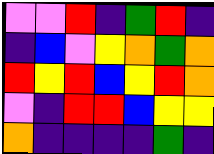[["violet", "violet", "red", "indigo", "green", "red", "indigo"], ["indigo", "blue", "violet", "yellow", "orange", "green", "orange"], ["red", "yellow", "red", "blue", "yellow", "red", "orange"], ["violet", "indigo", "red", "red", "blue", "yellow", "yellow"], ["orange", "indigo", "indigo", "indigo", "indigo", "green", "indigo"]]